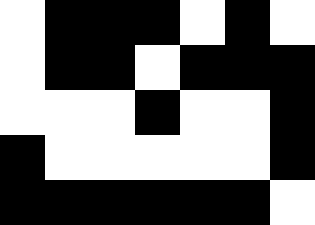[["white", "black", "black", "black", "white", "black", "white"], ["white", "black", "black", "white", "black", "black", "black"], ["white", "white", "white", "black", "white", "white", "black"], ["black", "white", "white", "white", "white", "white", "black"], ["black", "black", "black", "black", "black", "black", "white"]]